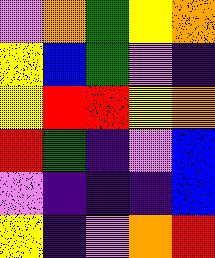[["violet", "orange", "green", "yellow", "orange"], ["yellow", "blue", "green", "violet", "indigo"], ["yellow", "red", "red", "yellow", "orange"], ["red", "green", "indigo", "violet", "blue"], ["violet", "indigo", "indigo", "indigo", "blue"], ["yellow", "indigo", "violet", "orange", "red"]]